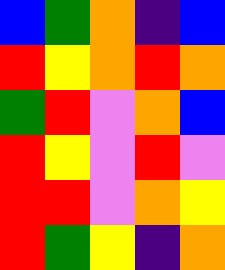[["blue", "green", "orange", "indigo", "blue"], ["red", "yellow", "orange", "red", "orange"], ["green", "red", "violet", "orange", "blue"], ["red", "yellow", "violet", "red", "violet"], ["red", "red", "violet", "orange", "yellow"], ["red", "green", "yellow", "indigo", "orange"]]